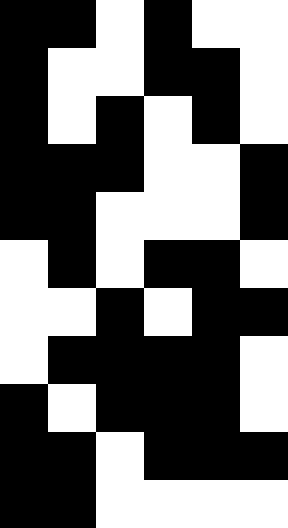[["black", "black", "white", "black", "white", "white"], ["black", "white", "white", "black", "black", "white"], ["black", "white", "black", "white", "black", "white"], ["black", "black", "black", "white", "white", "black"], ["black", "black", "white", "white", "white", "black"], ["white", "black", "white", "black", "black", "white"], ["white", "white", "black", "white", "black", "black"], ["white", "black", "black", "black", "black", "white"], ["black", "white", "black", "black", "black", "white"], ["black", "black", "white", "black", "black", "black"], ["black", "black", "white", "white", "white", "white"]]